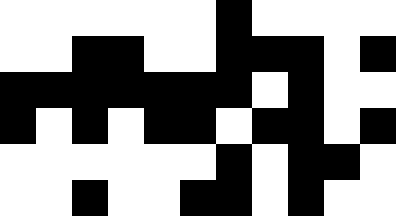[["white", "white", "white", "white", "white", "white", "black", "white", "white", "white", "white"], ["white", "white", "black", "black", "white", "white", "black", "black", "black", "white", "black"], ["black", "black", "black", "black", "black", "black", "black", "white", "black", "white", "white"], ["black", "white", "black", "white", "black", "black", "white", "black", "black", "white", "black"], ["white", "white", "white", "white", "white", "white", "black", "white", "black", "black", "white"], ["white", "white", "black", "white", "white", "black", "black", "white", "black", "white", "white"]]